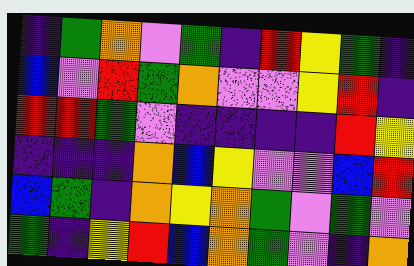[["indigo", "green", "orange", "violet", "green", "indigo", "red", "yellow", "green", "indigo"], ["blue", "violet", "red", "green", "orange", "violet", "violet", "yellow", "red", "indigo"], ["red", "red", "green", "violet", "indigo", "indigo", "indigo", "indigo", "red", "yellow"], ["indigo", "indigo", "indigo", "orange", "blue", "yellow", "violet", "violet", "blue", "red"], ["blue", "green", "indigo", "orange", "yellow", "orange", "green", "violet", "green", "violet"], ["green", "indigo", "yellow", "red", "blue", "orange", "green", "violet", "indigo", "orange"]]